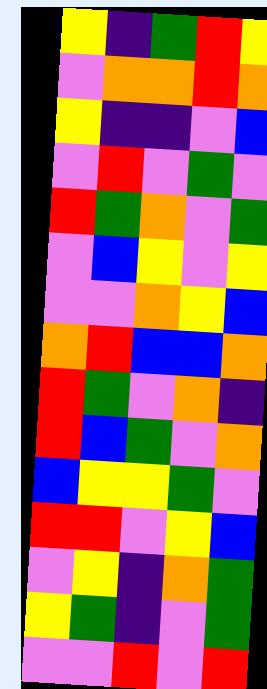[["yellow", "indigo", "green", "red", "yellow"], ["violet", "orange", "orange", "red", "orange"], ["yellow", "indigo", "indigo", "violet", "blue"], ["violet", "red", "violet", "green", "violet"], ["red", "green", "orange", "violet", "green"], ["violet", "blue", "yellow", "violet", "yellow"], ["violet", "violet", "orange", "yellow", "blue"], ["orange", "red", "blue", "blue", "orange"], ["red", "green", "violet", "orange", "indigo"], ["red", "blue", "green", "violet", "orange"], ["blue", "yellow", "yellow", "green", "violet"], ["red", "red", "violet", "yellow", "blue"], ["violet", "yellow", "indigo", "orange", "green"], ["yellow", "green", "indigo", "violet", "green"], ["violet", "violet", "red", "violet", "red"]]